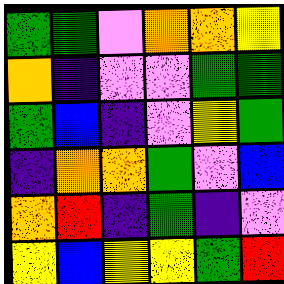[["green", "green", "violet", "orange", "orange", "yellow"], ["orange", "indigo", "violet", "violet", "green", "green"], ["green", "blue", "indigo", "violet", "yellow", "green"], ["indigo", "orange", "orange", "green", "violet", "blue"], ["orange", "red", "indigo", "green", "indigo", "violet"], ["yellow", "blue", "yellow", "yellow", "green", "red"]]